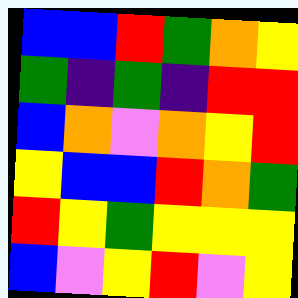[["blue", "blue", "red", "green", "orange", "yellow"], ["green", "indigo", "green", "indigo", "red", "red"], ["blue", "orange", "violet", "orange", "yellow", "red"], ["yellow", "blue", "blue", "red", "orange", "green"], ["red", "yellow", "green", "yellow", "yellow", "yellow"], ["blue", "violet", "yellow", "red", "violet", "yellow"]]